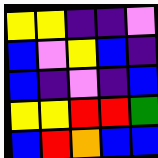[["yellow", "yellow", "indigo", "indigo", "violet"], ["blue", "violet", "yellow", "blue", "indigo"], ["blue", "indigo", "violet", "indigo", "blue"], ["yellow", "yellow", "red", "red", "green"], ["blue", "red", "orange", "blue", "blue"]]